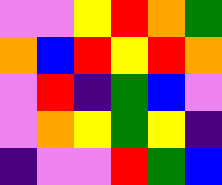[["violet", "violet", "yellow", "red", "orange", "green"], ["orange", "blue", "red", "yellow", "red", "orange"], ["violet", "red", "indigo", "green", "blue", "violet"], ["violet", "orange", "yellow", "green", "yellow", "indigo"], ["indigo", "violet", "violet", "red", "green", "blue"]]